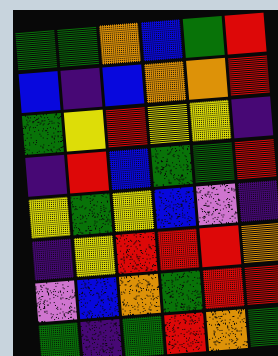[["green", "green", "orange", "blue", "green", "red"], ["blue", "indigo", "blue", "orange", "orange", "red"], ["green", "yellow", "red", "yellow", "yellow", "indigo"], ["indigo", "red", "blue", "green", "green", "red"], ["yellow", "green", "yellow", "blue", "violet", "indigo"], ["indigo", "yellow", "red", "red", "red", "orange"], ["violet", "blue", "orange", "green", "red", "red"], ["green", "indigo", "green", "red", "orange", "green"]]